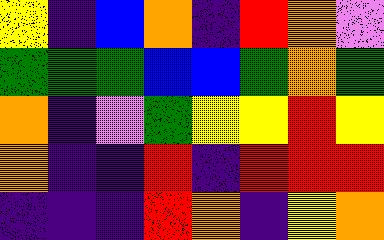[["yellow", "indigo", "blue", "orange", "indigo", "red", "orange", "violet"], ["green", "green", "green", "blue", "blue", "green", "orange", "green"], ["orange", "indigo", "violet", "green", "yellow", "yellow", "red", "yellow"], ["orange", "indigo", "indigo", "red", "indigo", "red", "red", "red"], ["indigo", "indigo", "indigo", "red", "orange", "indigo", "yellow", "orange"]]